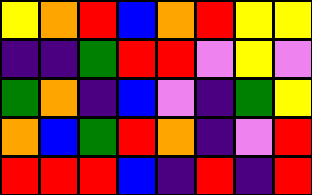[["yellow", "orange", "red", "blue", "orange", "red", "yellow", "yellow"], ["indigo", "indigo", "green", "red", "red", "violet", "yellow", "violet"], ["green", "orange", "indigo", "blue", "violet", "indigo", "green", "yellow"], ["orange", "blue", "green", "red", "orange", "indigo", "violet", "red"], ["red", "red", "red", "blue", "indigo", "red", "indigo", "red"]]